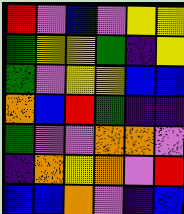[["red", "violet", "blue", "violet", "yellow", "yellow"], ["green", "yellow", "yellow", "green", "indigo", "yellow"], ["green", "violet", "yellow", "yellow", "blue", "blue"], ["orange", "blue", "red", "green", "indigo", "indigo"], ["green", "violet", "violet", "orange", "orange", "violet"], ["indigo", "orange", "yellow", "orange", "violet", "red"], ["blue", "blue", "orange", "violet", "indigo", "blue"]]